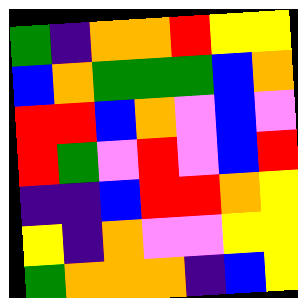[["green", "indigo", "orange", "orange", "red", "yellow", "yellow"], ["blue", "orange", "green", "green", "green", "blue", "orange"], ["red", "red", "blue", "orange", "violet", "blue", "violet"], ["red", "green", "violet", "red", "violet", "blue", "red"], ["indigo", "indigo", "blue", "red", "red", "orange", "yellow"], ["yellow", "indigo", "orange", "violet", "violet", "yellow", "yellow"], ["green", "orange", "orange", "orange", "indigo", "blue", "yellow"]]